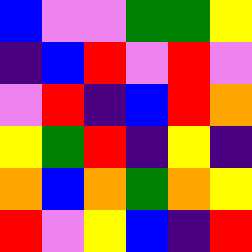[["blue", "violet", "violet", "green", "green", "yellow"], ["indigo", "blue", "red", "violet", "red", "violet"], ["violet", "red", "indigo", "blue", "red", "orange"], ["yellow", "green", "red", "indigo", "yellow", "indigo"], ["orange", "blue", "orange", "green", "orange", "yellow"], ["red", "violet", "yellow", "blue", "indigo", "red"]]